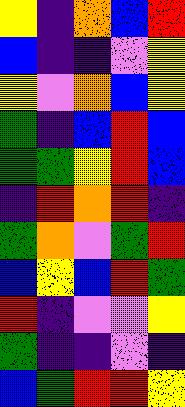[["yellow", "indigo", "orange", "blue", "red"], ["blue", "indigo", "indigo", "violet", "yellow"], ["yellow", "violet", "orange", "blue", "yellow"], ["green", "indigo", "blue", "red", "blue"], ["green", "green", "yellow", "red", "blue"], ["indigo", "red", "orange", "red", "indigo"], ["green", "orange", "violet", "green", "red"], ["blue", "yellow", "blue", "red", "green"], ["red", "indigo", "violet", "violet", "yellow"], ["green", "indigo", "indigo", "violet", "indigo"], ["blue", "green", "red", "red", "yellow"]]